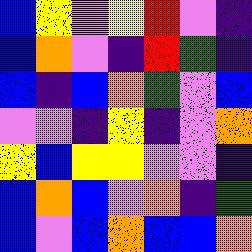[["blue", "yellow", "violet", "yellow", "red", "violet", "indigo"], ["blue", "orange", "violet", "indigo", "red", "green", "indigo"], ["blue", "indigo", "blue", "orange", "green", "violet", "blue"], ["violet", "violet", "indigo", "yellow", "indigo", "violet", "orange"], ["yellow", "blue", "yellow", "yellow", "violet", "violet", "indigo"], ["blue", "orange", "blue", "violet", "orange", "indigo", "green"], ["blue", "violet", "blue", "orange", "blue", "blue", "orange"]]